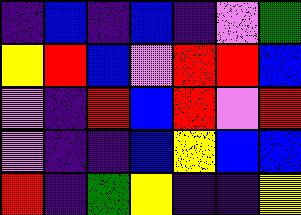[["indigo", "blue", "indigo", "blue", "indigo", "violet", "green"], ["yellow", "red", "blue", "violet", "red", "red", "blue"], ["violet", "indigo", "red", "blue", "red", "violet", "red"], ["violet", "indigo", "indigo", "blue", "yellow", "blue", "blue"], ["red", "indigo", "green", "yellow", "indigo", "indigo", "yellow"]]